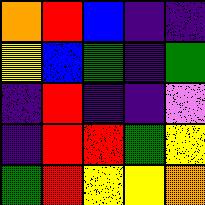[["orange", "red", "blue", "indigo", "indigo"], ["yellow", "blue", "green", "indigo", "green"], ["indigo", "red", "indigo", "indigo", "violet"], ["indigo", "red", "red", "green", "yellow"], ["green", "red", "yellow", "yellow", "orange"]]